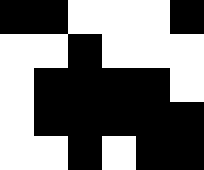[["black", "black", "white", "white", "white", "black"], ["white", "white", "black", "white", "white", "white"], ["white", "black", "black", "black", "black", "white"], ["white", "black", "black", "black", "black", "black"], ["white", "white", "black", "white", "black", "black"]]